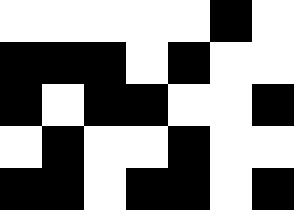[["white", "white", "white", "white", "white", "black", "white"], ["black", "black", "black", "white", "black", "white", "white"], ["black", "white", "black", "black", "white", "white", "black"], ["white", "black", "white", "white", "black", "white", "white"], ["black", "black", "white", "black", "black", "white", "black"]]